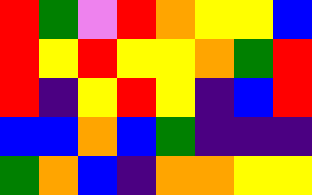[["red", "green", "violet", "red", "orange", "yellow", "yellow", "blue"], ["red", "yellow", "red", "yellow", "yellow", "orange", "green", "red"], ["red", "indigo", "yellow", "red", "yellow", "indigo", "blue", "red"], ["blue", "blue", "orange", "blue", "green", "indigo", "indigo", "indigo"], ["green", "orange", "blue", "indigo", "orange", "orange", "yellow", "yellow"]]